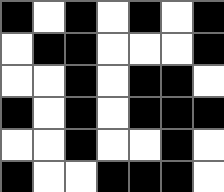[["black", "white", "black", "white", "black", "white", "black"], ["white", "black", "black", "white", "white", "white", "black"], ["white", "white", "black", "white", "black", "black", "white"], ["black", "white", "black", "white", "black", "black", "black"], ["white", "white", "black", "white", "white", "black", "white"], ["black", "white", "white", "black", "black", "black", "white"]]